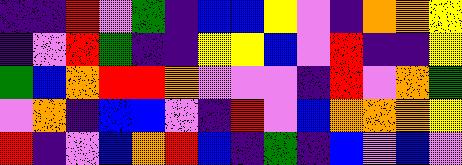[["indigo", "indigo", "red", "violet", "green", "indigo", "blue", "blue", "yellow", "violet", "indigo", "orange", "orange", "yellow"], ["indigo", "violet", "red", "green", "indigo", "indigo", "yellow", "yellow", "blue", "violet", "red", "indigo", "indigo", "yellow"], ["green", "blue", "orange", "red", "red", "orange", "violet", "violet", "violet", "indigo", "red", "violet", "orange", "green"], ["violet", "orange", "indigo", "blue", "blue", "violet", "indigo", "red", "violet", "blue", "orange", "orange", "orange", "yellow"], ["red", "indigo", "violet", "blue", "orange", "red", "blue", "indigo", "green", "indigo", "blue", "violet", "blue", "violet"]]